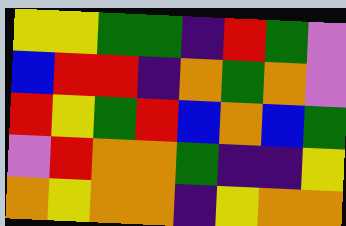[["yellow", "yellow", "green", "green", "indigo", "red", "green", "violet"], ["blue", "red", "red", "indigo", "orange", "green", "orange", "violet"], ["red", "yellow", "green", "red", "blue", "orange", "blue", "green"], ["violet", "red", "orange", "orange", "green", "indigo", "indigo", "yellow"], ["orange", "yellow", "orange", "orange", "indigo", "yellow", "orange", "orange"]]